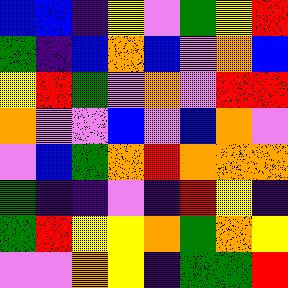[["blue", "blue", "indigo", "yellow", "violet", "green", "yellow", "red"], ["green", "indigo", "blue", "orange", "blue", "violet", "orange", "blue"], ["yellow", "red", "green", "violet", "orange", "violet", "red", "red"], ["orange", "violet", "violet", "blue", "violet", "blue", "orange", "violet"], ["violet", "blue", "green", "orange", "red", "orange", "orange", "orange"], ["green", "indigo", "indigo", "violet", "indigo", "red", "yellow", "indigo"], ["green", "red", "yellow", "yellow", "orange", "green", "orange", "yellow"], ["violet", "violet", "orange", "yellow", "indigo", "green", "green", "red"]]